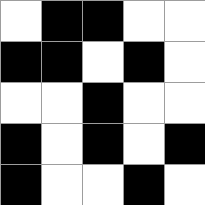[["white", "black", "black", "white", "white"], ["black", "black", "white", "black", "white"], ["white", "white", "black", "white", "white"], ["black", "white", "black", "white", "black"], ["black", "white", "white", "black", "white"]]